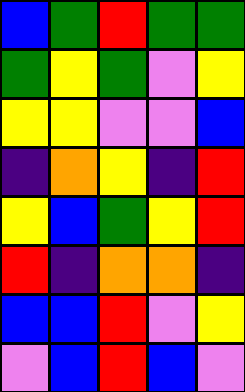[["blue", "green", "red", "green", "green"], ["green", "yellow", "green", "violet", "yellow"], ["yellow", "yellow", "violet", "violet", "blue"], ["indigo", "orange", "yellow", "indigo", "red"], ["yellow", "blue", "green", "yellow", "red"], ["red", "indigo", "orange", "orange", "indigo"], ["blue", "blue", "red", "violet", "yellow"], ["violet", "blue", "red", "blue", "violet"]]